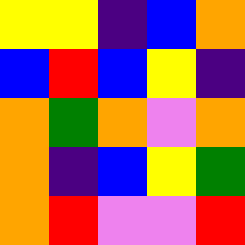[["yellow", "yellow", "indigo", "blue", "orange"], ["blue", "red", "blue", "yellow", "indigo"], ["orange", "green", "orange", "violet", "orange"], ["orange", "indigo", "blue", "yellow", "green"], ["orange", "red", "violet", "violet", "red"]]